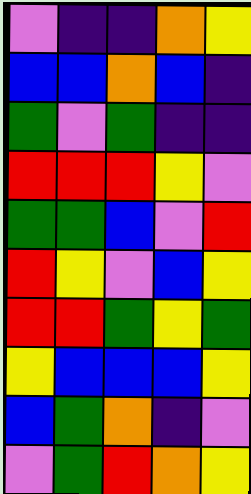[["violet", "indigo", "indigo", "orange", "yellow"], ["blue", "blue", "orange", "blue", "indigo"], ["green", "violet", "green", "indigo", "indigo"], ["red", "red", "red", "yellow", "violet"], ["green", "green", "blue", "violet", "red"], ["red", "yellow", "violet", "blue", "yellow"], ["red", "red", "green", "yellow", "green"], ["yellow", "blue", "blue", "blue", "yellow"], ["blue", "green", "orange", "indigo", "violet"], ["violet", "green", "red", "orange", "yellow"]]